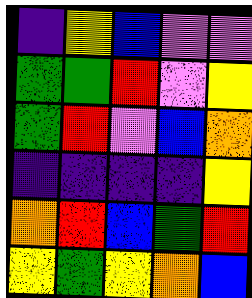[["indigo", "yellow", "blue", "violet", "violet"], ["green", "green", "red", "violet", "yellow"], ["green", "red", "violet", "blue", "orange"], ["indigo", "indigo", "indigo", "indigo", "yellow"], ["orange", "red", "blue", "green", "red"], ["yellow", "green", "yellow", "orange", "blue"]]